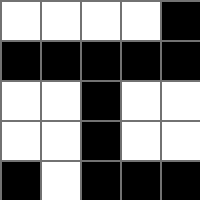[["white", "white", "white", "white", "black"], ["black", "black", "black", "black", "black"], ["white", "white", "black", "white", "white"], ["white", "white", "black", "white", "white"], ["black", "white", "black", "black", "black"]]